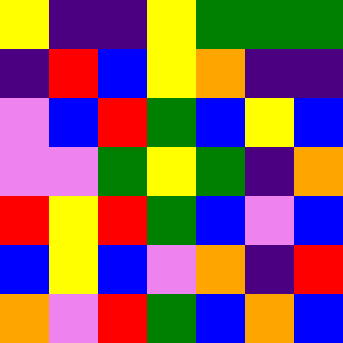[["yellow", "indigo", "indigo", "yellow", "green", "green", "green"], ["indigo", "red", "blue", "yellow", "orange", "indigo", "indigo"], ["violet", "blue", "red", "green", "blue", "yellow", "blue"], ["violet", "violet", "green", "yellow", "green", "indigo", "orange"], ["red", "yellow", "red", "green", "blue", "violet", "blue"], ["blue", "yellow", "blue", "violet", "orange", "indigo", "red"], ["orange", "violet", "red", "green", "blue", "orange", "blue"]]